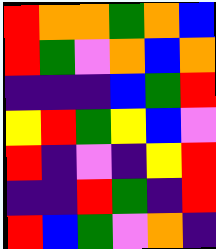[["red", "orange", "orange", "green", "orange", "blue"], ["red", "green", "violet", "orange", "blue", "orange"], ["indigo", "indigo", "indigo", "blue", "green", "red"], ["yellow", "red", "green", "yellow", "blue", "violet"], ["red", "indigo", "violet", "indigo", "yellow", "red"], ["indigo", "indigo", "red", "green", "indigo", "red"], ["red", "blue", "green", "violet", "orange", "indigo"]]